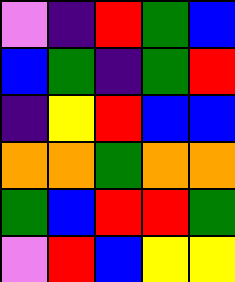[["violet", "indigo", "red", "green", "blue"], ["blue", "green", "indigo", "green", "red"], ["indigo", "yellow", "red", "blue", "blue"], ["orange", "orange", "green", "orange", "orange"], ["green", "blue", "red", "red", "green"], ["violet", "red", "blue", "yellow", "yellow"]]